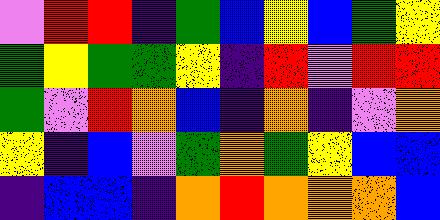[["violet", "red", "red", "indigo", "green", "blue", "yellow", "blue", "green", "yellow"], ["green", "yellow", "green", "green", "yellow", "indigo", "red", "violet", "red", "red"], ["green", "violet", "red", "orange", "blue", "indigo", "orange", "indigo", "violet", "orange"], ["yellow", "indigo", "blue", "violet", "green", "orange", "green", "yellow", "blue", "blue"], ["indigo", "blue", "blue", "indigo", "orange", "red", "orange", "orange", "orange", "blue"]]